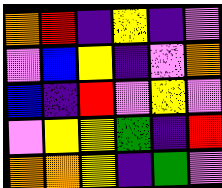[["orange", "red", "indigo", "yellow", "indigo", "violet"], ["violet", "blue", "yellow", "indigo", "violet", "orange"], ["blue", "indigo", "red", "violet", "yellow", "violet"], ["violet", "yellow", "yellow", "green", "indigo", "red"], ["orange", "orange", "yellow", "indigo", "green", "violet"]]